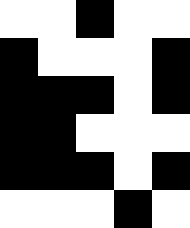[["white", "white", "black", "white", "white"], ["black", "white", "white", "white", "black"], ["black", "black", "black", "white", "black"], ["black", "black", "white", "white", "white"], ["black", "black", "black", "white", "black"], ["white", "white", "white", "black", "white"]]